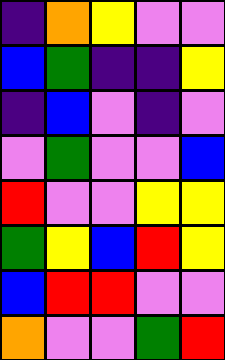[["indigo", "orange", "yellow", "violet", "violet"], ["blue", "green", "indigo", "indigo", "yellow"], ["indigo", "blue", "violet", "indigo", "violet"], ["violet", "green", "violet", "violet", "blue"], ["red", "violet", "violet", "yellow", "yellow"], ["green", "yellow", "blue", "red", "yellow"], ["blue", "red", "red", "violet", "violet"], ["orange", "violet", "violet", "green", "red"]]